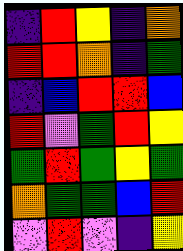[["indigo", "red", "yellow", "indigo", "orange"], ["red", "red", "orange", "indigo", "green"], ["indigo", "blue", "red", "red", "blue"], ["red", "violet", "green", "red", "yellow"], ["green", "red", "green", "yellow", "green"], ["orange", "green", "green", "blue", "red"], ["violet", "red", "violet", "indigo", "yellow"]]